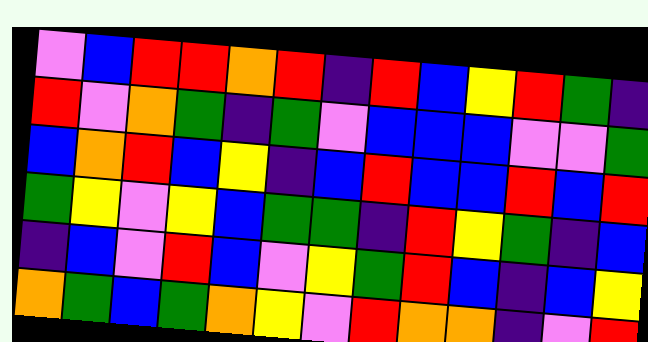[["violet", "blue", "red", "red", "orange", "red", "indigo", "red", "blue", "yellow", "red", "green", "indigo"], ["red", "violet", "orange", "green", "indigo", "green", "violet", "blue", "blue", "blue", "violet", "violet", "green"], ["blue", "orange", "red", "blue", "yellow", "indigo", "blue", "red", "blue", "blue", "red", "blue", "red"], ["green", "yellow", "violet", "yellow", "blue", "green", "green", "indigo", "red", "yellow", "green", "indigo", "blue"], ["indigo", "blue", "violet", "red", "blue", "violet", "yellow", "green", "red", "blue", "indigo", "blue", "yellow"], ["orange", "green", "blue", "green", "orange", "yellow", "violet", "red", "orange", "orange", "indigo", "violet", "red"]]